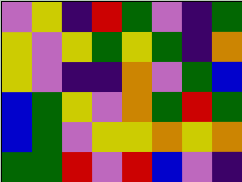[["violet", "yellow", "indigo", "red", "green", "violet", "indigo", "green"], ["yellow", "violet", "yellow", "green", "yellow", "green", "indigo", "orange"], ["yellow", "violet", "indigo", "indigo", "orange", "violet", "green", "blue"], ["blue", "green", "yellow", "violet", "orange", "green", "red", "green"], ["blue", "green", "violet", "yellow", "yellow", "orange", "yellow", "orange"], ["green", "green", "red", "violet", "red", "blue", "violet", "indigo"]]